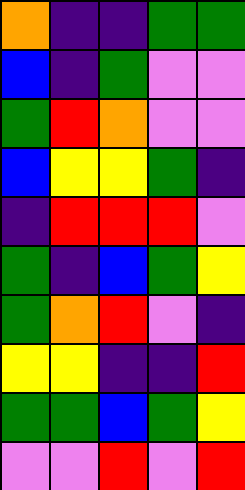[["orange", "indigo", "indigo", "green", "green"], ["blue", "indigo", "green", "violet", "violet"], ["green", "red", "orange", "violet", "violet"], ["blue", "yellow", "yellow", "green", "indigo"], ["indigo", "red", "red", "red", "violet"], ["green", "indigo", "blue", "green", "yellow"], ["green", "orange", "red", "violet", "indigo"], ["yellow", "yellow", "indigo", "indigo", "red"], ["green", "green", "blue", "green", "yellow"], ["violet", "violet", "red", "violet", "red"]]